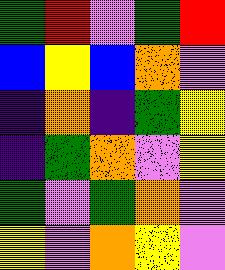[["green", "red", "violet", "green", "red"], ["blue", "yellow", "blue", "orange", "violet"], ["indigo", "orange", "indigo", "green", "yellow"], ["indigo", "green", "orange", "violet", "yellow"], ["green", "violet", "green", "orange", "violet"], ["yellow", "violet", "orange", "yellow", "violet"]]